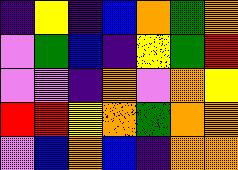[["indigo", "yellow", "indigo", "blue", "orange", "green", "orange"], ["violet", "green", "blue", "indigo", "yellow", "green", "red"], ["violet", "violet", "indigo", "orange", "violet", "orange", "yellow"], ["red", "red", "yellow", "orange", "green", "orange", "orange"], ["violet", "blue", "orange", "blue", "indigo", "orange", "orange"]]